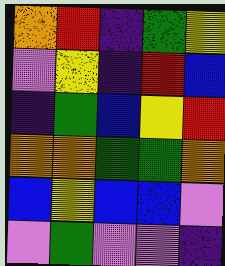[["orange", "red", "indigo", "green", "yellow"], ["violet", "yellow", "indigo", "red", "blue"], ["indigo", "green", "blue", "yellow", "red"], ["orange", "orange", "green", "green", "orange"], ["blue", "yellow", "blue", "blue", "violet"], ["violet", "green", "violet", "violet", "indigo"]]